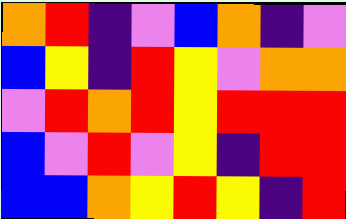[["orange", "red", "indigo", "violet", "blue", "orange", "indigo", "violet"], ["blue", "yellow", "indigo", "red", "yellow", "violet", "orange", "orange"], ["violet", "red", "orange", "red", "yellow", "red", "red", "red"], ["blue", "violet", "red", "violet", "yellow", "indigo", "red", "red"], ["blue", "blue", "orange", "yellow", "red", "yellow", "indigo", "red"]]